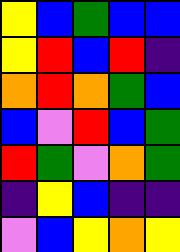[["yellow", "blue", "green", "blue", "blue"], ["yellow", "red", "blue", "red", "indigo"], ["orange", "red", "orange", "green", "blue"], ["blue", "violet", "red", "blue", "green"], ["red", "green", "violet", "orange", "green"], ["indigo", "yellow", "blue", "indigo", "indigo"], ["violet", "blue", "yellow", "orange", "yellow"]]